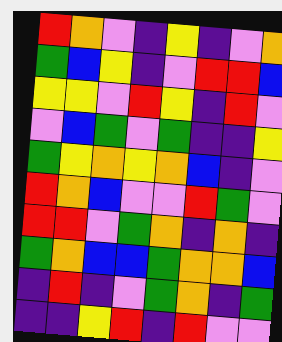[["red", "orange", "violet", "indigo", "yellow", "indigo", "violet", "orange"], ["green", "blue", "yellow", "indigo", "violet", "red", "red", "blue"], ["yellow", "yellow", "violet", "red", "yellow", "indigo", "red", "violet"], ["violet", "blue", "green", "violet", "green", "indigo", "indigo", "yellow"], ["green", "yellow", "orange", "yellow", "orange", "blue", "indigo", "violet"], ["red", "orange", "blue", "violet", "violet", "red", "green", "violet"], ["red", "red", "violet", "green", "orange", "indigo", "orange", "indigo"], ["green", "orange", "blue", "blue", "green", "orange", "orange", "blue"], ["indigo", "red", "indigo", "violet", "green", "orange", "indigo", "green"], ["indigo", "indigo", "yellow", "red", "indigo", "red", "violet", "violet"]]